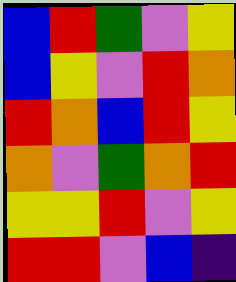[["blue", "red", "green", "violet", "yellow"], ["blue", "yellow", "violet", "red", "orange"], ["red", "orange", "blue", "red", "yellow"], ["orange", "violet", "green", "orange", "red"], ["yellow", "yellow", "red", "violet", "yellow"], ["red", "red", "violet", "blue", "indigo"]]